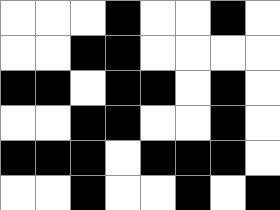[["white", "white", "white", "black", "white", "white", "black", "white"], ["white", "white", "black", "black", "white", "white", "white", "white"], ["black", "black", "white", "black", "black", "white", "black", "white"], ["white", "white", "black", "black", "white", "white", "black", "white"], ["black", "black", "black", "white", "black", "black", "black", "white"], ["white", "white", "black", "white", "white", "black", "white", "black"]]